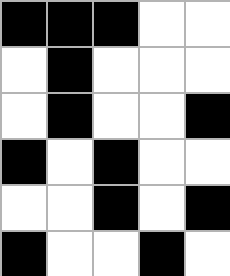[["black", "black", "black", "white", "white"], ["white", "black", "white", "white", "white"], ["white", "black", "white", "white", "black"], ["black", "white", "black", "white", "white"], ["white", "white", "black", "white", "black"], ["black", "white", "white", "black", "white"]]